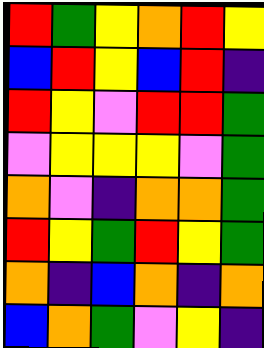[["red", "green", "yellow", "orange", "red", "yellow"], ["blue", "red", "yellow", "blue", "red", "indigo"], ["red", "yellow", "violet", "red", "red", "green"], ["violet", "yellow", "yellow", "yellow", "violet", "green"], ["orange", "violet", "indigo", "orange", "orange", "green"], ["red", "yellow", "green", "red", "yellow", "green"], ["orange", "indigo", "blue", "orange", "indigo", "orange"], ["blue", "orange", "green", "violet", "yellow", "indigo"]]